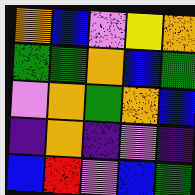[["orange", "blue", "violet", "yellow", "orange"], ["green", "green", "orange", "blue", "green"], ["violet", "orange", "green", "orange", "blue"], ["indigo", "orange", "indigo", "violet", "indigo"], ["blue", "red", "violet", "blue", "green"]]